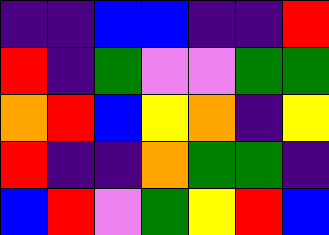[["indigo", "indigo", "blue", "blue", "indigo", "indigo", "red"], ["red", "indigo", "green", "violet", "violet", "green", "green"], ["orange", "red", "blue", "yellow", "orange", "indigo", "yellow"], ["red", "indigo", "indigo", "orange", "green", "green", "indigo"], ["blue", "red", "violet", "green", "yellow", "red", "blue"]]